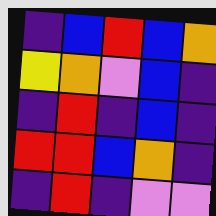[["indigo", "blue", "red", "blue", "orange"], ["yellow", "orange", "violet", "blue", "indigo"], ["indigo", "red", "indigo", "blue", "indigo"], ["red", "red", "blue", "orange", "indigo"], ["indigo", "red", "indigo", "violet", "violet"]]